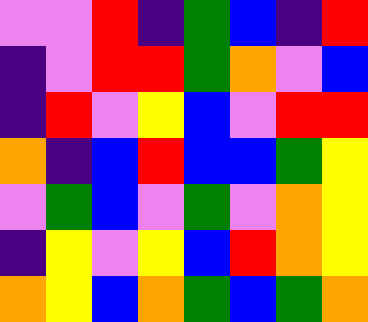[["violet", "violet", "red", "indigo", "green", "blue", "indigo", "red"], ["indigo", "violet", "red", "red", "green", "orange", "violet", "blue"], ["indigo", "red", "violet", "yellow", "blue", "violet", "red", "red"], ["orange", "indigo", "blue", "red", "blue", "blue", "green", "yellow"], ["violet", "green", "blue", "violet", "green", "violet", "orange", "yellow"], ["indigo", "yellow", "violet", "yellow", "blue", "red", "orange", "yellow"], ["orange", "yellow", "blue", "orange", "green", "blue", "green", "orange"]]